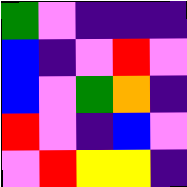[["green", "violet", "indigo", "indigo", "indigo"], ["blue", "indigo", "violet", "red", "violet"], ["blue", "violet", "green", "orange", "indigo"], ["red", "violet", "indigo", "blue", "violet"], ["violet", "red", "yellow", "yellow", "indigo"]]